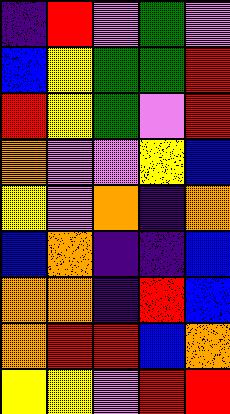[["indigo", "red", "violet", "green", "violet"], ["blue", "yellow", "green", "green", "red"], ["red", "yellow", "green", "violet", "red"], ["orange", "violet", "violet", "yellow", "blue"], ["yellow", "violet", "orange", "indigo", "orange"], ["blue", "orange", "indigo", "indigo", "blue"], ["orange", "orange", "indigo", "red", "blue"], ["orange", "red", "red", "blue", "orange"], ["yellow", "yellow", "violet", "red", "red"]]